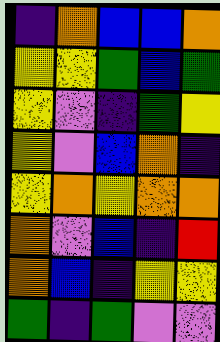[["indigo", "orange", "blue", "blue", "orange"], ["yellow", "yellow", "green", "blue", "green"], ["yellow", "violet", "indigo", "green", "yellow"], ["yellow", "violet", "blue", "orange", "indigo"], ["yellow", "orange", "yellow", "orange", "orange"], ["orange", "violet", "blue", "indigo", "red"], ["orange", "blue", "indigo", "yellow", "yellow"], ["green", "indigo", "green", "violet", "violet"]]